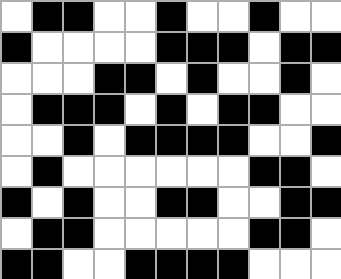[["white", "black", "black", "white", "white", "black", "white", "white", "black", "white", "white"], ["black", "white", "white", "white", "white", "black", "black", "black", "white", "black", "black"], ["white", "white", "white", "black", "black", "white", "black", "white", "white", "black", "white"], ["white", "black", "black", "black", "white", "black", "white", "black", "black", "white", "white"], ["white", "white", "black", "white", "black", "black", "black", "black", "white", "white", "black"], ["white", "black", "white", "white", "white", "white", "white", "white", "black", "black", "white"], ["black", "white", "black", "white", "white", "black", "black", "white", "white", "black", "black"], ["white", "black", "black", "white", "white", "white", "white", "white", "black", "black", "white"], ["black", "black", "white", "white", "black", "black", "black", "black", "white", "white", "white"]]